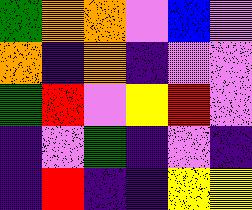[["green", "orange", "orange", "violet", "blue", "violet"], ["orange", "indigo", "orange", "indigo", "violet", "violet"], ["green", "red", "violet", "yellow", "red", "violet"], ["indigo", "violet", "green", "indigo", "violet", "indigo"], ["indigo", "red", "indigo", "indigo", "yellow", "yellow"]]